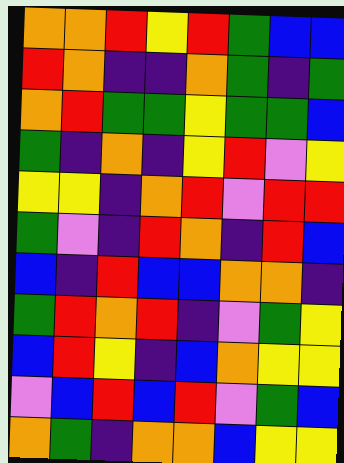[["orange", "orange", "red", "yellow", "red", "green", "blue", "blue"], ["red", "orange", "indigo", "indigo", "orange", "green", "indigo", "green"], ["orange", "red", "green", "green", "yellow", "green", "green", "blue"], ["green", "indigo", "orange", "indigo", "yellow", "red", "violet", "yellow"], ["yellow", "yellow", "indigo", "orange", "red", "violet", "red", "red"], ["green", "violet", "indigo", "red", "orange", "indigo", "red", "blue"], ["blue", "indigo", "red", "blue", "blue", "orange", "orange", "indigo"], ["green", "red", "orange", "red", "indigo", "violet", "green", "yellow"], ["blue", "red", "yellow", "indigo", "blue", "orange", "yellow", "yellow"], ["violet", "blue", "red", "blue", "red", "violet", "green", "blue"], ["orange", "green", "indigo", "orange", "orange", "blue", "yellow", "yellow"]]